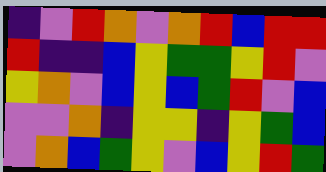[["indigo", "violet", "red", "orange", "violet", "orange", "red", "blue", "red", "red"], ["red", "indigo", "indigo", "blue", "yellow", "green", "green", "yellow", "red", "violet"], ["yellow", "orange", "violet", "blue", "yellow", "blue", "green", "red", "violet", "blue"], ["violet", "violet", "orange", "indigo", "yellow", "yellow", "indigo", "yellow", "green", "blue"], ["violet", "orange", "blue", "green", "yellow", "violet", "blue", "yellow", "red", "green"]]